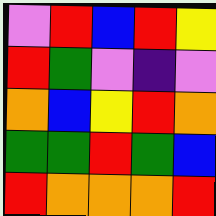[["violet", "red", "blue", "red", "yellow"], ["red", "green", "violet", "indigo", "violet"], ["orange", "blue", "yellow", "red", "orange"], ["green", "green", "red", "green", "blue"], ["red", "orange", "orange", "orange", "red"]]